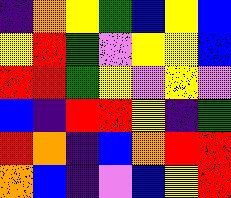[["indigo", "orange", "yellow", "green", "blue", "yellow", "blue"], ["yellow", "red", "green", "violet", "yellow", "yellow", "blue"], ["red", "red", "green", "yellow", "violet", "yellow", "violet"], ["blue", "indigo", "red", "red", "yellow", "indigo", "green"], ["red", "orange", "indigo", "blue", "orange", "red", "red"], ["orange", "blue", "indigo", "violet", "blue", "yellow", "red"]]